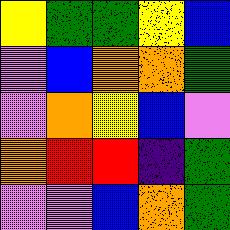[["yellow", "green", "green", "yellow", "blue"], ["violet", "blue", "orange", "orange", "green"], ["violet", "orange", "yellow", "blue", "violet"], ["orange", "red", "red", "indigo", "green"], ["violet", "violet", "blue", "orange", "green"]]